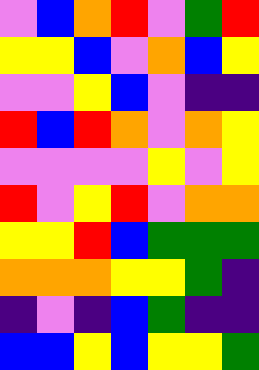[["violet", "blue", "orange", "red", "violet", "green", "red"], ["yellow", "yellow", "blue", "violet", "orange", "blue", "yellow"], ["violet", "violet", "yellow", "blue", "violet", "indigo", "indigo"], ["red", "blue", "red", "orange", "violet", "orange", "yellow"], ["violet", "violet", "violet", "violet", "yellow", "violet", "yellow"], ["red", "violet", "yellow", "red", "violet", "orange", "orange"], ["yellow", "yellow", "red", "blue", "green", "green", "green"], ["orange", "orange", "orange", "yellow", "yellow", "green", "indigo"], ["indigo", "violet", "indigo", "blue", "green", "indigo", "indigo"], ["blue", "blue", "yellow", "blue", "yellow", "yellow", "green"]]